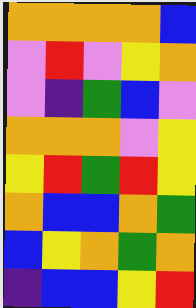[["orange", "orange", "orange", "orange", "blue"], ["violet", "red", "violet", "yellow", "orange"], ["violet", "indigo", "green", "blue", "violet"], ["orange", "orange", "orange", "violet", "yellow"], ["yellow", "red", "green", "red", "yellow"], ["orange", "blue", "blue", "orange", "green"], ["blue", "yellow", "orange", "green", "orange"], ["indigo", "blue", "blue", "yellow", "red"]]